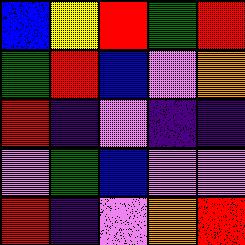[["blue", "yellow", "red", "green", "red"], ["green", "red", "blue", "violet", "orange"], ["red", "indigo", "violet", "indigo", "indigo"], ["violet", "green", "blue", "violet", "violet"], ["red", "indigo", "violet", "orange", "red"]]